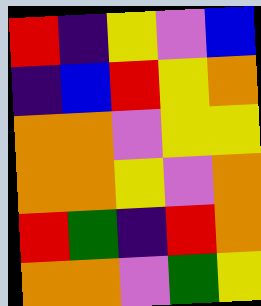[["red", "indigo", "yellow", "violet", "blue"], ["indigo", "blue", "red", "yellow", "orange"], ["orange", "orange", "violet", "yellow", "yellow"], ["orange", "orange", "yellow", "violet", "orange"], ["red", "green", "indigo", "red", "orange"], ["orange", "orange", "violet", "green", "yellow"]]